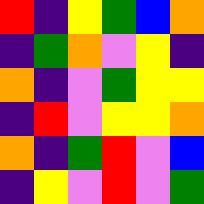[["red", "indigo", "yellow", "green", "blue", "orange"], ["indigo", "green", "orange", "violet", "yellow", "indigo"], ["orange", "indigo", "violet", "green", "yellow", "yellow"], ["indigo", "red", "violet", "yellow", "yellow", "orange"], ["orange", "indigo", "green", "red", "violet", "blue"], ["indigo", "yellow", "violet", "red", "violet", "green"]]